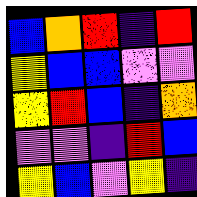[["blue", "orange", "red", "indigo", "red"], ["yellow", "blue", "blue", "violet", "violet"], ["yellow", "red", "blue", "indigo", "orange"], ["violet", "violet", "indigo", "red", "blue"], ["yellow", "blue", "violet", "yellow", "indigo"]]